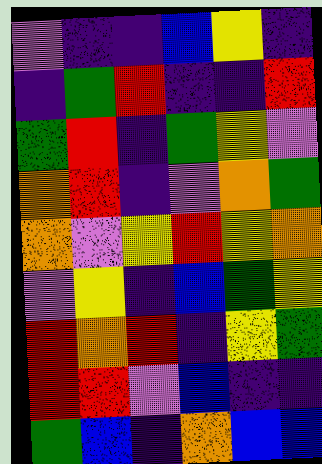[["violet", "indigo", "indigo", "blue", "yellow", "indigo"], ["indigo", "green", "red", "indigo", "indigo", "red"], ["green", "red", "indigo", "green", "yellow", "violet"], ["orange", "red", "indigo", "violet", "orange", "green"], ["orange", "violet", "yellow", "red", "yellow", "orange"], ["violet", "yellow", "indigo", "blue", "green", "yellow"], ["red", "orange", "red", "indigo", "yellow", "green"], ["red", "red", "violet", "blue", "indigo", "indigo"], ["green", "blue", "indigo", "orange", "blue", "blue"]]